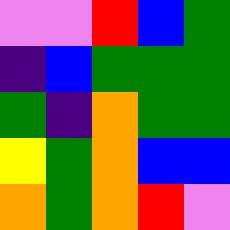[["violet", "violet", "red", "blue", "green"], ["indigo", "blue", "green", "green", "green"], ["green", "indigo", "orange", "green", "green"], ["yellow", "green", "orange", "blue", "blue"], ["orange", "green", "orange", "red", "violet"]]